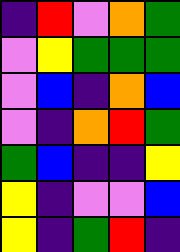[["indigo", "red", "violet", "orange", "green"], ["violet", "yellow", "green", "green", "green"], ["violet", "blue", "indigo", "orange", "blue"], ["violet", "indigo", "orange", "red", "green"], ["green", "blue", "indigo", "indigo", "yellow"], ["yellow", "indigo", "violet", "violet", "blue"], ["yellow", "indigo", "green", "red", "indigo"]]